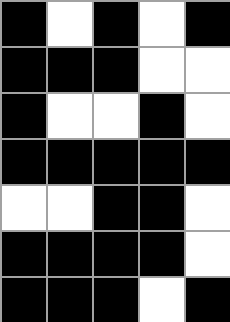[["black", "white", "black", "white", "black"], ["black", "black", "black", "white", "white"], ["black", "white", "white", "black", "white"], ["black", "black", "black", "black", "black"], ["white", "white", "black", "black", "white"], ["black", "black", "black", "black", "white"], ["black", "black", "black", "white", "black"]]